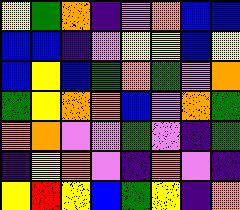[["yellow", "green", "orange", "indigo", "violet", "orange", "blue", "blue"], ["blue", "blue", "indigo", "violet", "yellow", "yellow", "blue", "yellow"], ["blue", "yellow", "blue", "green", "orange", "green", "violet", "orange"], ["green", "yellow", "orange", "orange", "blue", "violet", "orange", "green"], ["orange", "orange", "violet", "violet", "green", "violet", "indigo", "green"], ["indigo", "yellow", "orange", "violet", "indigo", "orange", "violet", "indigo"], ["yellow", "red", "yellow", "blue", "green", "yellow", "indigo", "orange"]]